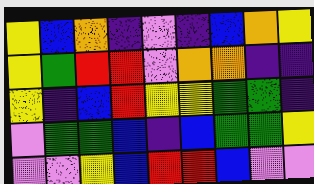[["yellow", "blue", "orange", "indigo", "violet", "indigo", "blue", "orange", "yellow"], ["yellow", "green", "red", "red", "violet", "orange", "orange", "indigo", "indigo"], ["yellow", "indigo", "blue", "red", "yellow", "yellow", "green", "green", "indigo"], ["violet", "green", "green", "blue", "indigo", "blue", "green", "green", "yellow"], ["violet", "violet", "yellow", "blue", "red", "red", "blue", "violet", "violet"]]